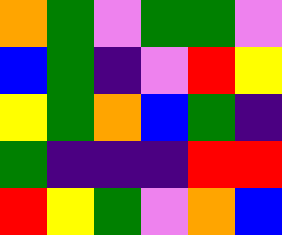[["orange", "green", "violet", "green", "green", "violet"], ["blue", "green", "indigo", "violet", "red", "yellow"], ["yellow", "green", "orange", "blue", "green", "indigo"], ["green", "indigo", "indigo", "indigo", "red", "red"], ["red", "yellow", "green", "violet", "orange", "blue"]]